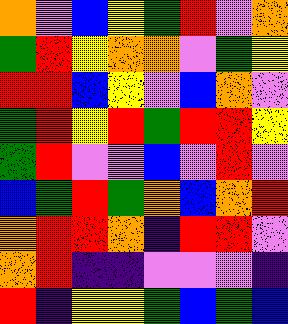[["orange", "violet", "blue", "yellow", "green", "red", "violet", "orange"], ["green", "red", "yellow", "orange", "orange", "violet", "green", "yellow"], ["red", "red", "blue", "yellow", "violet", "blue", "orange", "violet"], ["green", "red", "yellow", "red", "green", "red", "red", "yellow"], ["green", "red", "violet", "violet", "blue", "violet", "red", "violet"], ["blue", "green", "red", "green", "orange", "blue", "orange", "red"], ["orange", "red", "red", "orange", "indigo", "red", "red", "violet"], ["orange", "red", "indigo", "indigo", "violet", "violet", "violet", "indigo"], ["red", "indigo", "yellow", "yellow", "green", "blue", "green", "blue"]]